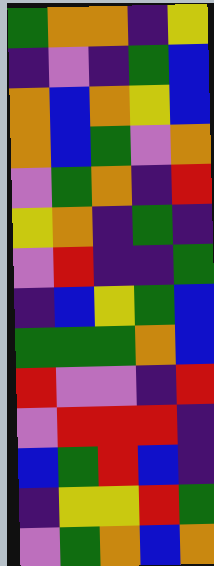[["green", "orange", "orange", "indigo", "yellow"], ["indigo", "violet", "indigo", "green", "blue"], ["orange", "blue", "orange", "yellow", "blue"], ["orange", "blue", "green", "violet", "orange"], ["violet", "green", "orange", "indigo", "red"], ["yellow", "orange", "indigo", "green", "indigo"], ["violet", "red", "indigo", "indigo", "green"], ["indigo", "blue", "yellow", "green", "blue"], ["green", "green", "green", "orange", "blue"], ["red", "violet", "violet", "indigo", "red"], ["violet", "red", "red", "red", "indigo"], ["blue", "green", "red", "blue", "indigo"], ["indigo", "yellow", "yellow", "red", "green"], ["violet", "green", "orange", "blue", "orange"]]